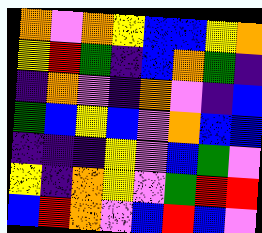[["orange", "violet", "orange", "yellow", "blue", "blue", "yellow", "orange"], ["yellow", "red", "green", "indigo", "blue", "orange", "green", "indigo"], ["indigo", "orange", "violet", "indigo", "orange", "violet", "indigo", "blue"], ["green", "blue", "yellow", "blue", "violet", "orange", "blue", "blue"], ["indigo", "indigo", "indigo", "yellow", "violet", "blue", "green", "violet"], ["yellow", "indigo", "orange", "yellow", "violet", "green", "red", "red"], ["blue", "red", "orange", "violet", "blue", "red", "blue", "violet"]]